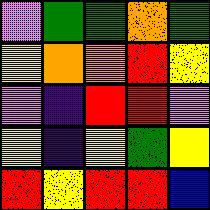[["violet", "green", "green", "orange", "green"], ["yellow", "orange", "orange", "red", "yellow"], ["violet", "indigo", "red", "red", "violet"], ["yellow", "indigo", "yellow", "green", "yellow"], ["red", "yellow", "red", "red", "blue"]]